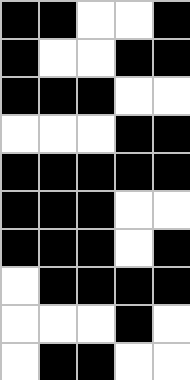[["black", "black", "white", "white", "black"], ["black", "white", "white", "black", "black"], ["black", "black", "black", "white", "white"], ["white", "white", "white", "black", "black"], ["black", "black", "black", "black", "black"], ["black", "black", "black", "white", "white"], ["black", "black", "black", "white", "black"], ["white", "black", "black", "black", "black"], ["white", "white", "white", "black", "white"], ["white", "black", "black", "white", "white"]]